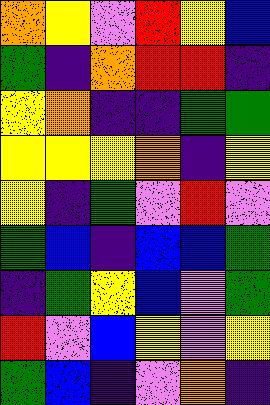[["orange", "yellow", "violet", "red", "yellow", "blue"], ["green", "indigo", "orange", "red", "red", "indigo"], ["yellow", "orange", "indigo", "indigo", "green", "green"], ["yellow", "yellow", "yellow", "orange", "indigo", "yellow"], ["yellow", "indigo", "green", "violet", "red", "violet"], ["green", "blue", "indigo", "blue", "blue", "green"], ["indigo", "green", "yellow", "blue", "violet", "green"], ["red", "violet", "blue", "yellow", "violet", "yellow"], ["green", "blue", "indigo", "violet", "orange", "indigo"]]